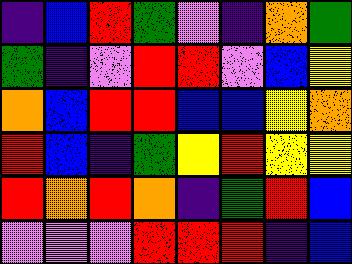[["indigo", "blue", "red", "green", "violet", "indigo", "orange", "green"], ["green", "indigo", "violet", "red", "red", "violet", "blue", "yellow"], ["orange", "blue", "red", "red", "blue", "blue", "yellow", "orange"], ["red", "blue", "indigo", "green", "yellow", "red", "yellow", "yellow"], ["red", "orange", "red", "orange", "indigo", "green", "red", "blue"], ["violet", "violet", "violet", "red", "red", "red", "indigo", "blue"]]